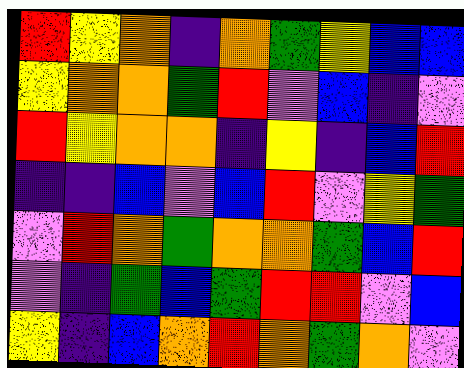[["red", "yellow", "orange", "indigo", "orange", "green", "yellow", "blue", "blue"], ["yellow", "orange", "orange", "green", "red", "violet", "blue", "indigo", "violet"], ["red", "yellow", "orange", "orange", "indigo", "yellow", "indigo", "blue", "red"], ["indigo", "indigo", "blue", "violet", "blue", "red", "violet", "yellow", "green"], ["violet", "red", "orange", "green", "orange", "orange", "green", "blue", "red"], ["violet", "indigo", "green", "blue", "green", "red", "red", "violet", "blue"], ["yellow", "indigo", "blue", "orange", "red", "orange", "green", "orange", "violet"]]